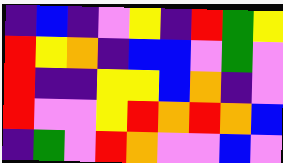[["indigo", "blue", "indigo", "violet", "yellow", "indigo", "red", "green", "yellow"], ["red", "yellow", "orange", "indigo", "blue", "blue", "violet", "green", "violet"], ["red", "indigo", "indigo", "yellow", "yellow", "blue", "orange", "indigo", "violet"], ["red", "violet", "violet", "yellow", "red", "orange", "red", "orange", "blue"], ["indigo", "green", "violet", "red", "orange", "violet", "violet", "blue", "violet"]]